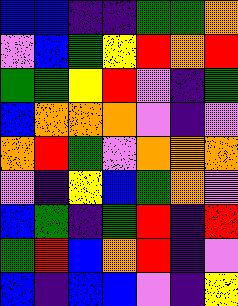[["blue", "blue", "indigo", "indigo", "green", "green", "orange"], ["violet", "blue", "green", "yellow", "red", "orange", "red"], ["green", "green", "yellow", "red", "violet", "indigo", "green"], ["blue", "orange", "orange", "orange", "violet", "indigo", "violet"], ["orange", "red", "green", "violet", "orange", "orange", "orange"], ["violet", "indigo", "yellow", "blue", "green", "orange", "violet"], ["blue", "green", "indigo", "green", "red", "indigo", "red"], ["green", "red", "blue", "orange", "red", "indigo", "violet"], ["blue", "indigo", "blue", "blue", "violet", "indigo", "yellow"]]